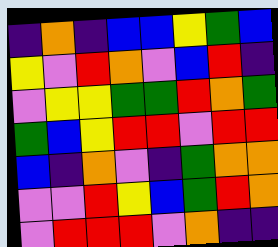[["indigo", "orange", "indigo", "blue", "blue", "yellow", "green", "blue"], ["yellow", "violet", "red", "orange", "violet", "blue", "red", "indigo"], ["violet", "yellow", "yellow", "green", "green", "red", "orange", "green"], ["green", "blue", "yellow", "red", "red", "violet", "red", "red"], ["blue", "indigo", "orange", "violet", "indigo", "green", "orange", "orange"], ["violet", "violet", "red", "yellow", "blue", "green", "red", "orange"], ["violet", "red", "red", "red", "violet", "orange", "indigo", "indigo"]]